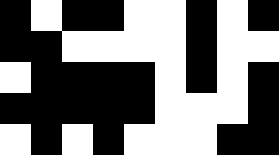[["black", "white", "black", "black", "white", "white", "black", "white", "black"], ["black", "black", "white", "white", "white", "white", "black", "white", "white"], ["white", "black", "black", "black", "black", "white", "black", "white", "black"], ["black", "black", "black", "black", "black", "white", "white", "white", "black"], ["white", "black", "white", "black", "white", "white", "white", "black", "black"]]